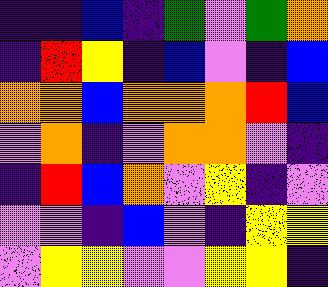[["indigo", "indigo", "blue", "indigo", "green", "violet", "green", "orange"], ["indigo", "red", "yellow", "indigo", "blue", "violet", "indigo", "blue"], ["orange", "orange", "blue", "orange", "orange", "orange", "red", "blue"], ["violet", "orange", "indigo", "violet", "orange", "orange", "violet", "indigo"], ["indigo", "red", "blue", "orange", "violet", "yellow", "indigo", "violet"], ["violet", "violet", "indigo", "blue", "violet", "indigo", "yellow", "yellow"], ["violet", "yellow", "yellow", "violet", "violet", "yellow", "yellow", "indigo"]]